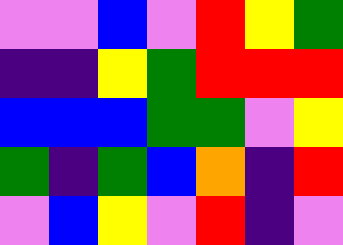[["violet", "violet", "blue", "violet", "red", "yellow", "green"], ["indigo", "indigo", "yellow", "green", "red", "red", "red"], ["blue", "blue", "blue", "green", "green", "violet", "yellow"], ["green", "indigo", "green", "blue", "orange", "indigo", "red"], ["violet", "blue", "yellow", "violet", "red", "indigo", "violet"]]